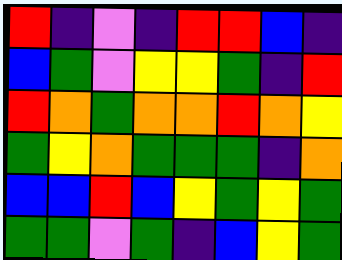[["red", "indigo", "violet", "indigo", "red", "red", "blue", "indigo"], ["blue", "green", "violet", "yellow", "yellow", "green", "indigo", "red"], ["red", "orange", "green", "orange", "orange", "red", "orange", "yellow"], ["green", "yellow", "orange", "green", "green", "green", "indigo", "orange"], ["blue", "blue", "red", "blue", "yellow", "green", "yellow", "green"], ["green", "green", "violet", "green", "indigo", "blue", "yellow", "green"]]